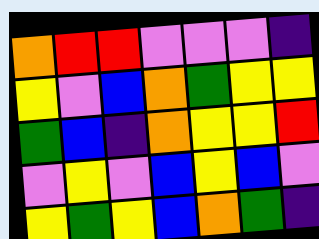[["orange", "red", "red", "violet", "violet", "violet", "indigo"], ["yellow", "violet", "blue", "orange", "green", "yellow", "yellow"], ["green", "blue", "indigo", "orange", "yellow", "yellow", "red"], ["violet", "yellow", "violet", "blue", "yellow", "blue", "violet"], ["yellow", "green", "yellow", "blue", "orange", "green", "indigo"]]